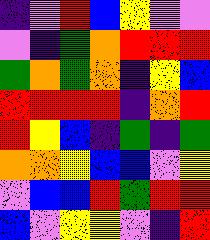[["indigo", "violet", "red", "blue", "yellow", "violet", "violet"], ["violet", "indigo", "green", "orange", "red", "red", "red"], ["green", "orange", "green", "orange", "indigo", "yellow", "blue"], ["red", "red", "red", "red", "indigo", "orange", "red"], ["red", "yellow", "blue", "indigo", "green", "indigo", "green"], ["orange", "orange", "yellow", "blue", "blue", "violet", "yellow"], ["violet", "blue", "blue", "red", "green", "red", "red"], ["blue", "violet", "yellow", "yellow", "violet", "indigo", "red"]]